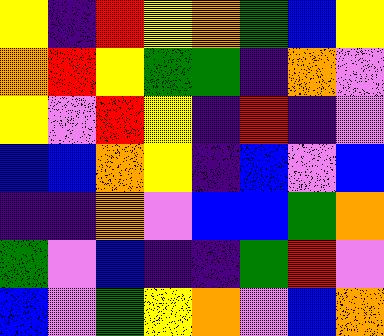[["yellow", "indigo", "red", "yellow", "orange", "green", "blue", "yellow"], ["orange", "red", "yellow", "green", "green", "indigo", "orange", "violet"], ["yellow", "violet", "red", "yellow", "indigo", "red", "indigo", "violet"], ["blue", "blue", "orange", "yellow", "indigo", "blue", "violet", "blue"], ["indigo", "indigo", "orange", "violet", "blue", "blue", "green", "orange"], ["green", "violet", "blue", "indigo", "indigo", "green", "red", "violet"], ["blue", "violet", "green", "yellow", "orange", "violet", "blue", "orange"]]